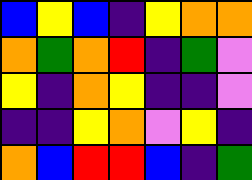[["blue", "yellow", "blue", "indigo", "yellow", "orange", "orange"], ["orange", "green", "orange", "red", "indigo", "green", "violet"], ["yellow", "indigo", "orange", "yellow", "indigo", "indigo", "violet"], ["indigo", "indigo", "yellow", "orange", "violet", "yellow", "indigo"], ["orange", "blue", "red", "red", "blue", "indigo", "green"]]